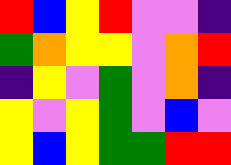[["red", "blue", "yellow", "red", "violet", "violet", "indigo"], ["green", "orange", "yellow", "yellow", "violet", "orange", "red"], ["indigo", "yellow", "violet", "green", "violet", "orange", "indigo"], ["yellow", "violet", "yellow", "green", "violet", "blue", "violet"], ["yellow", "blue", "yellow", "green", "green", "red", "red"]]